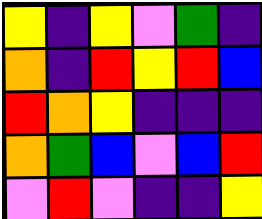[["yellow", "indigo", "yellow", "violet", "green", "indigo"], ["orange", "indigo", "red", "yellow", "red", "blue"], ["red", "orange", "yellow", "indigo", "indigo", "indigo"], ["orange", "green", "blue", "violet", "blue", "red"], ["violet", "red", "violet", "indigo", "indigo", "yellow"]]